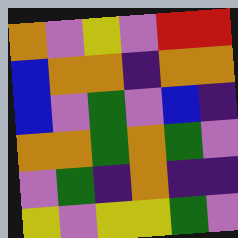[["orange", "violet", "yellow", "violet", "red", "red"], ["blue", "orange", "orange", "indigo", "orange", "orange"], ["blue", "violet", "green", "violet", "blue", "indigo"], ["orange", "orange", "green", "orange", "green", "violet"], ["violet", "green", "indigo", "orange", "indigo", "indigo"], ["yellow", "violet", "yellow", "yellow", "green", "violet"]]